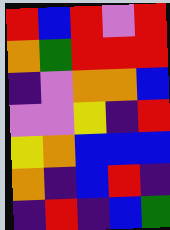[["red", "blue", "red", "violet", "red"], ["orange", "green", "red", "red", "red"], ["indigo", "violet", "orange", "orange", "blue"], ["violet", "violet", "yellow", "indigo", "red"], ["yellow", "orange", "blue", "blue", "blue"], ["orange", "indigo", "blue", "red", "indigo"], ["indigo", "red", "indigo", "blue", "green"]]